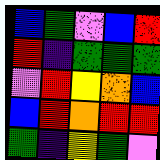[["blue", "green", "violet", "blue", "red"], ["red", "indigo", "green", "green", "green"], ["violet", "red", "yellow", "orange", "blue"], ["blue", "red", "orange", "red", "red"], ["green", "indigo", "yellow", "green", "violet"]]